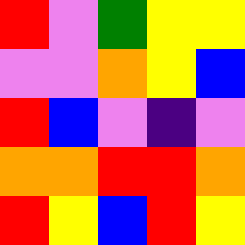[["red", "violet", "green", "yellow", "yellow"], ["violet", "violet", "orange", "yellow", "blue"], ["red", "blue", "violet", "indigo", "violet"], ["orange", "orange", "red", "red", "orange"], ["red", "yellow", "blue", "red", "yellow"]]